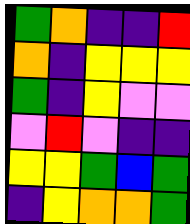[["green", "orange", "indigo", "indigo", "red"], ["orange", "indigo", "yellow", "yellow", "yellow"], ["green", "indigo", "yellow", "violet", "violet"], ["violet", "red", "violet", "indigo", "indigo"], ["yellow", "yellow", "green", "blue", "green"], ["indigo", "yellow", "orange", "orange", "green"]]